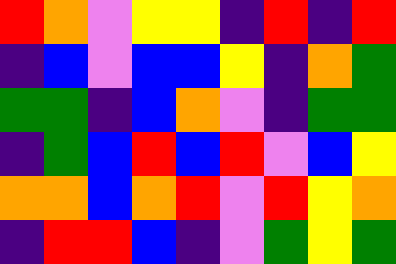[["red", "orange", "violet", "yellow", "yellow", "indigo", "red", "indigo", "red"], ["indigo", "blue", "violet", "blue", "blue", "yellow", "indigo", "orange", "green"], ["green", "green", "indigo", "blue", "orange", "violet", "indigo", "green", "green"], ["indigo", "green", "blue", "red", "blue", "red", "violet", "blue", "yellow"], ["orange", "orange", "blue", "orange", "red", "violet", "red", "yellow", "orange"], ["indigo", "red", "red", "blue", "indigo", "violet", "green", "yellow", "green"]]